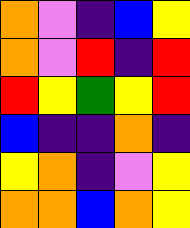[["orange", "violet", "indigo", "blue", "yellow"], ["orange", "violet", "red", "indigo", "red"], ["red", "yellow", "green", "yellow", "red"], ["blue", "indigo", "indigo", "orange", "indigo"], ["yellow", "orange", "indigo", "violet", "yellow"], ["orange", "orange", "blue", "orange", "yellow"]]